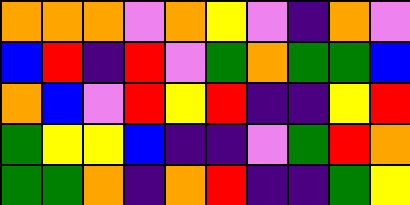[["orange", "orange", "orange", "violet", "orange", "yellow", "violet", "indigo", "orange", "violet"], ["blue", "red", "indigo", "red", "violet", "green", "orange", "green", "green", "blue"], ["orange", "blue", "violet", "red", "yellow", "red", "indigo", "indigo", "yellow", "red"], ["green", "yellow", "yellow", "blue", "indigo", "indigo", "violet", "green", "red", "orange"], ["green", "green", "orange", "indigo", "orange", "red", "indigo", "indigo", "green", "yellow"]]